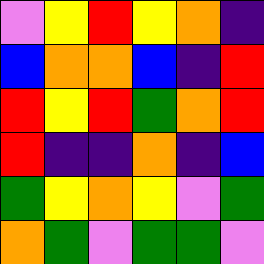[["violet", "yellow", "red", "yellow", "orange", "indigo"], ["blue", "orange", "orange", "blue", "indigo", "red"], ["red", "yellow", "red", "green", "orange", "red"], ["red", "indigo", "indigo", "orange", "indigo", "blue"], ["green", "yellow", "orange", "yellow", "violet", "green"], ["orange", "green", "violet", "green", "green", "violet"]]